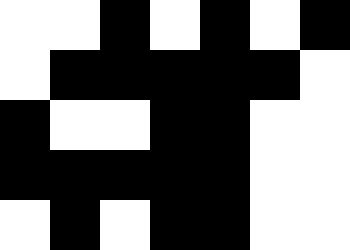[["white", "white", "black", "white", "black", "white", "black"], ["white", "black", "black", "black", "black", "black", "white"], ["black", "white", "white", "black", "black", "white", "white"], ["black", "black", "black", "black", "black", "white", "white"], ["white", "black", "white", "black", "black", "white", "white"]]